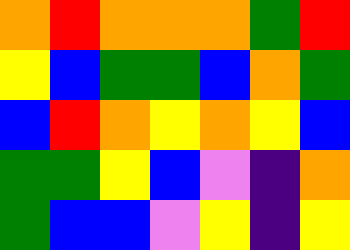[["orange", "red", "orange", "orange", "orange", "green", "red"], ["yellow", "blue", "green", "green", "blue", "orange", "green"], ["blue", "red", "orange", "yellow", "orange", "yellow", "blue"], ["green", "green", "yellow", "blue", "violet", "indigo", "orange"], ["green", "blue", "blue", "violet", "yellow", "indigo", "yellow"]]